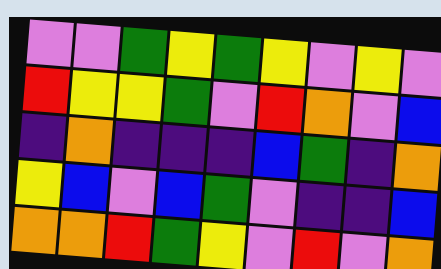[["violet", "violet", "green", "yellow", "green", "yellow", "violet", "yellow", "violet"], ["red", "yellow", "yellow", "green", "violet", "red", "orange", "violet", "blue"], ["indigo", "orange", "indigo", "indigo", "indigo", "blue", "green", "indigo", "orange"], ["yellow", "blue", "violet", "blue", "green", "violet", "indigo", "indigo", "blue"], ["orange", "orange", "red", "green", "yellow", "violet", "red", "violet", "orange"]]